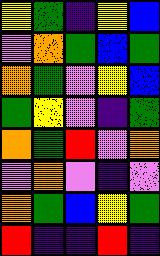[["yellow", "green", "indigo", "yellow", "blue"], ["violet", "orange", "green", "blue", "green"], ["orange", "green", "violet", "yellow", "blue"], ["green", "yellow", "violet", "indigo", "green"], ["orange", "green", "red", "violet", "orange"], ["violet", "orange", "violet", "indigo", "violet"], ["orange", "green", "blue", "yellow", "green"], ["red", "indigo", "indigo", "red", "indigo"]]